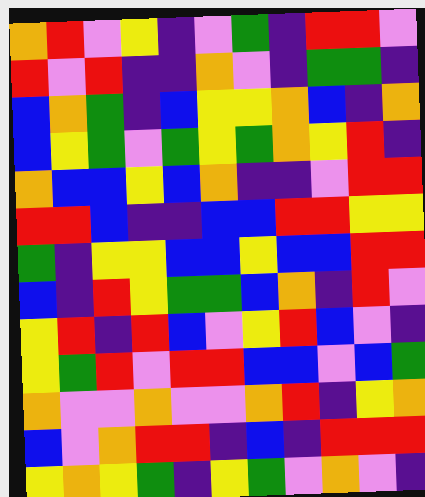[["orange", "red", "violet", "yellow", "indigo", "violet", "green", "indigo", "red", "red", "violet"], ["red", "violet", "red", "indigo", "indigo", "orange", "violet", "indigo", "green", "green", "indigo"], ["blue", "orange", "green", "indigo", "blue", "yellow", "yellow", "orange", "blue", "indigo", "orange"], ["blue", "yellow", "green", "violet", "green", "yellow", "green", "orange", "yellow", "red", "indigo"], ["orange", "blue", "blue", "yellow", "blue", "orange", "indigo", "indigo", "violet", "red", "red"], ["red", "red", "blue", "indigo", "indigo", "blue", "blue", "red", "red", "yellow", "yellow"], ["green", "indigo", "yellow", "yellow", "blue", "blue", "yellow", "blue", "blue", "red", "red"], ["blue", "indigo", "red", "yellow", "green", "green", "blue", "orange", "indigo", "red", "violet"], ["yellow", "red", "indigo", "red", "blue", "violet", "yellow", "red", "blue", "violet", "indigo"], ["yellow", "green", "red", "violet", "red", "red", "blue", "blue", "violet", "blue", "green"], ["orange", "violet", "violet", "orange", "violet", "violet", "orange", "red", "indigo", "yellow", "orange"], ["blue", "violet", "orange", "red", "red", "indigo", "blue", "indigo", "red", "red", "red"], ["yellow", "orange", "yellow", "green", "indigo", "yellow", "green", "violet", "orange", "violet", "indigo"]]